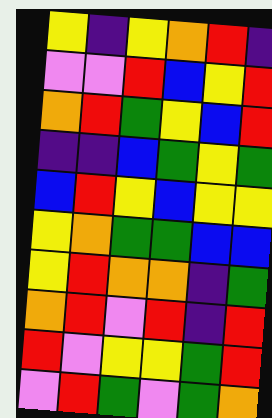[["yellow", "indigo", "yellow", "orange", "red", "indigo"], ["violet", "violet", "red", "blue", "yellow", "red"], ["orange", "red", "green", "yellow", "blue", "red"], ["indigo", "indigo", "blue", "green", "yellow", "green"], ["blue", "red", "yellow", "blue", "yellow", "yellow"], ["yellow", "orange", "green", "green", "blue", "blue"], ["yellow", "red", "orange", "orange", "indigo", "green"], ["orange", "red", "violet", "red", "indigo", "red"], ["red", "violet", "yellow", "yellow", "green", "red"], ["violet", "red", "green", "violet", "green", "orange"]]